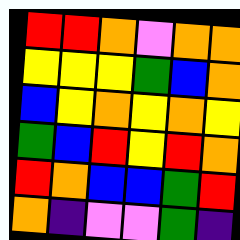[["red", "red", "orange", "violet", "orange", "orange"], ["yellow", "yellow", "yellow", "green", "blue", "orange"], ["blue", "yellow", "orange", "yellow", "orange", "yellow"], ["green", "blue", "red", "yellow", "red", "orange"], ["red", "orange", "blue", "blue", "green", "red"], ["orange", "indigo", "violet", "violet", "green", "indigo"]]